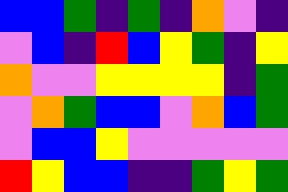[["blue", "blue", "green", "indigo", "green", "indigo", "orange", "violet", "indigo"], ["violet", "blue", "indigo", "red", "blue", "yellow", "green", "indigo", "yellow"], ["orange", "violet", "violet", "yellow", "yellow", "yellow", "yellow", "indigo", "green"], ["violet", "orange", "green", "blue", "blue", "violet", "orange", "blue", "green"], ["violet", "blue", "blue", "yellow", "violet", "violet", "violet", "violet", "violet"], ["red", "yellow", "blue", "blue", "indigo", "indigo", "green", "yellow", "green"]]